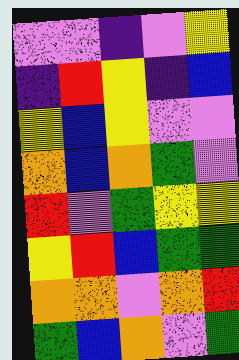[["violet", "violet", "indigo", "violet", "yellow"], ["indigo", "red", "yellow", "indigo", "blue"], ["yellow", "blue", "yellow", "violet", "violet"], ["orange", "blue", "orange", "green", "violet"], ["red", "violet", "green", "yellow", "yellow"], ["yellow", "red", "blue", "green", "green"], ["orange", "orange", "violet", "orange", "red"], ["green", "blue", "orange", "violet", "green"]]